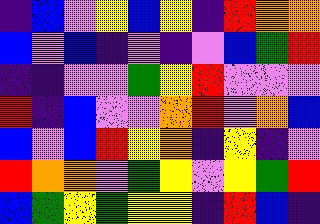[["indigo", "blue", "violet", "yellow", "blue", "yellow", "indigo", "red", "orange", "orange"], ["blue", "violet", "blue", "indigo", "violet", "indigo", "violet", "blue", "green", "red"], ["indigo", "indigo", "violet", "violet", "green", "yellow", "red", "violet", "violet", "violet"], ["red", "indigo", "blue", "violet", "violet", "orange", "red", "violet", "orange", "blue"], ["blue", "violet", "blue", "red", "yellow", "orange", "indigo", "yellow", "indigo", "violet"], ["red", "orange", "orange", "violet", "green", "yellow", "violet", "yellow", "green", "red"], ["blue", "green", "yellow", "green", "yellow", "yellow", "indigo", "red", "blue", "indigo"]]